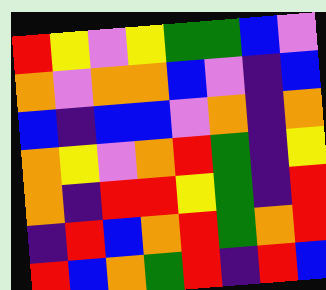[["red", "yellow", "violet", "yellow", "green", "green", "blue", "violet"], ["orange", "violet", "orange", "orange", "blue", "violet", "indigo", "blue"], ["blue", "indigo", "blue", "blue", "violet", "orange", "indigo", "orange"], ["orange", "yellow", "violet", "orange", "red", "green", "indigo", "yellow"], ["orange", "indigo", "red", "red", "yellow", "green", "indigo", "red"], ["indigo", "red", "blue", "orange", "red", "green", "orange", "red"], ["red", "blue", "orange", "green", "red", "indigo", "red", "blue"]]